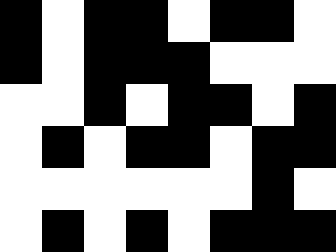[["black", "white", "black", "black", "white", "black", "black", "white"], ["black", "white", "black", "black", "black", "white", "white", "white"], ["white", "white", "black", "white", "black", "black", "white", "black"], ["white", "black", "white", "black", "black", "white", "black", "black"], ["white", "white", "white", "white", "white", "white", "black", "white"], ["white", "black", "white", "black", "white", "black", "black", "black"]]